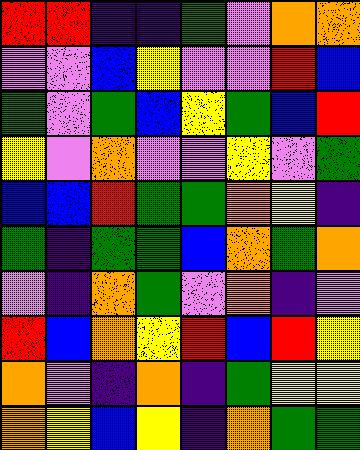[["red", "red", "indigo", "indigo", "green", "violet", "orange", "orange"], ["violet", "violet", "blue", "yellow", "violet", "violet", "red", "blue"], ["green", "violet", "green", "blue", "yellow", "green", "blue", "red"], ["yellow", "violet", "orange", "violet", "violet", "yellow", "violet", "green"], ["blue", "blue", "red", "green", "green", "orange", "yellow", "indigo"], ["green", "indigo", "green", "green", "blue", "orange", "green", "orange"], ["violet", "indigo", "orange", "green", "violet", "orange", "indigo", "violet"], ["red", "blue", "orange", "yellow", "red", "blue", "red", "yellow"], ["orange", "violet", "indigo", "orange", "indigo", "green", "yellow", "yellow"], ["orange", "yellow", "blue", "yellow", "indigo", "orange", "green", "green"]]